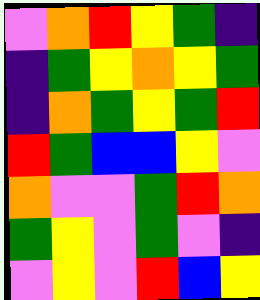[["violet", "orange", "red", "yellow", "green", "indigo"], ["indigo", "green", "yellow", "orange", "yellow", "green"], ["indigo", "orange", "green", "yellow", "green", "red"], ["red", "green", "blue", "blue", "yellow", "violet"], ["orange", "violet", "violet", "green", "red", "orange"], ["green", "yellow", "violet", "green", "violet", "indigo"], ["violet", "yellow", "violet", "red", "blue", "yellow"]]